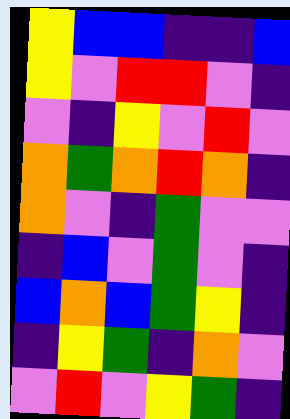[["yellow", "blue", "blue", "indigo", "indigo", "blue"], ["yellow", "violet", "red", "red", "violet", "indigo"], ["violet", "indigo", "yellow", "violet", "red", "violet"], ["orange", "green", "orange", "red", "orange", "indigo"], ["orange", "violet", "indigo", "green", "violet", "violet"], ["indigo", "blue", "violet", "green", "violet", "indigo"], ["blue", "orange", "blue", "green", "yellow", "indigo"], ["indigo", "yellow", "green", "indigo", "orange", "violet"], ["violet", "red", "violet", "yellow", "green", "indigo"]]